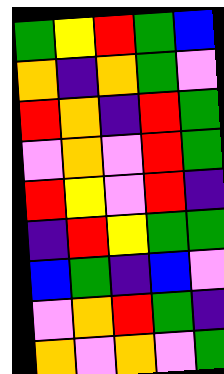[["green", "yellow", "red", "green", "blue"], ["orange", "indigo", "orange", "green", "violet"], ["red", "orange", "indigo", "red", "green"], ["violet", "orange", "violet", "red", "green"], ["red", "yellow", "violet", "red", "indigo"], ["indigo", "red", "yellow", "green", "green"], ["blue", "green", "indigo", "blue", "violet"], ["violet", "orange", "red", "green", "indigo"], ["orange", "violet", "orange", "violet", "green"]]